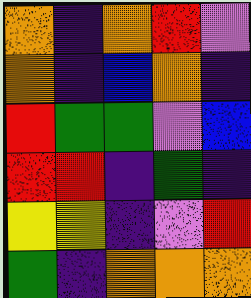[["orange", "indigo", "orange", "red", "violet"], ["orange", "indigo", "blue", "orange", "indigo"], ["red", "green", "green", "violet", "blue"], ["red", "red", "indigo", "green", "indigo"], ["yellow", "yellow", "indigo", "violet", "red"], ["green", "indigo", "orange", "orange", "orange"]]